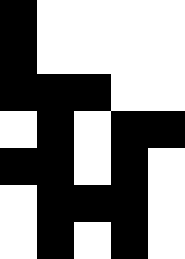[["black", "white", "white", "white", "white"], ["black", "white", "white", "white", "white"], ["black", "black", "black", "white", "white"], ["white", "black", "white", "black", "black"], ["black", "black", "white", "black", "white"], ["white", "black", "black", "black", "white"], ["white", "black", "white", "black", "white"]]